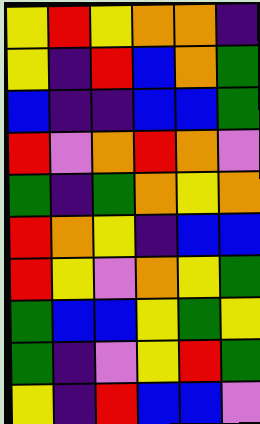[["yellow", "red", "yellow", "orange", "orange", "indigo"], ["yellow", "indigo", "red", "blue", "orange", "green"], ["blue", "indigo", "indigo", "blue", "blue", "green"], ["red", "violet", "orange", "red", "orange", "violet"], ["green", "indigo", "green", "orange", "yellow", "orange"], ["red", "orange", "yellow", "indigo", "blue", "blue"], ["red", "yellow", "violet", "orange", "yellow", "green"], ["green", "blue", "blue", "yellow", "green", "yellow"], ["green", "indigo", "violet", "yellow", "red", "green"], ["yellow", "indigo", "red", "blue", "blue", "violet"]]